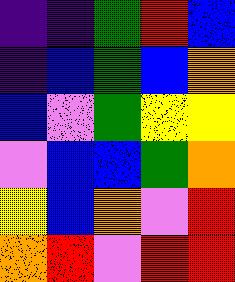[["indigo", "indigo", "green", "red", "blue"], ["indigo", "blue", "green", "blue", "orange"], ["blue", "violet", "green", "yellow", "yellow"], ["violet", "blue", "blue", "green", "orange"], ["yellow", "blue", "orange", "violet", "red"], ["orange", "red", "violet", "red", "red"]]